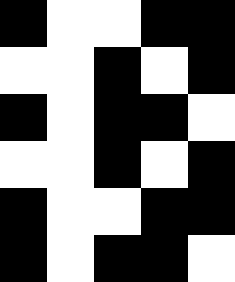[["black", "white", "white", "black", "black"], ["white", "white", "black", "white", "black"], ["black", "white", "black", "black", "white"], ["white", "white", "black", "white", "black"], ["black", "white", "white", "black", "black"], ["black", "white", "black", "black", "white"]]